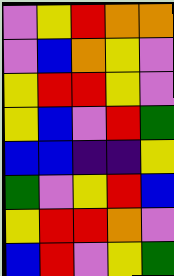[["violet", "yellow", "red", "orange", "orange"], ["violet", "blue", "orange", "yellow", "violet"], ["yellow", "red", "red", "yellow", "violet"], ["yellow", "blue", "violet", "red", "green"], ["blue", "blue", "indigo", "indigo", "yellow"], ["green", "violet", "yellow", "red", "blue"], ["yellow", "red", "red", "orange", "violet"], ["blue", "red", "violet", "yellow", "green"]]